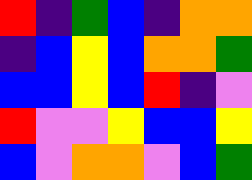[["red", "indigo", "green", "blue", "indigo", "orange", "orange"], ["indigo", "blue", "yellow", "blue", "orange", "orange", "green"], ["blue", "blue", "yellow", "blue", "red", "indigo", "violet"], ["red", "violet", "violet", "yellow", "blue", "blue", "yellow"], ["blue", "violet", "orange", "orange", "violet", "blue", "green"]]